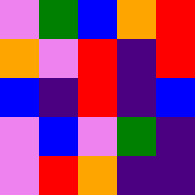[["violet", "green", "blue", "orange", "red"], ["orange", "violet", "red", "indigo", "red"], ["blue", "indigo", "red", "indigo", "blue"], ["violet", "blue", "violet", "green", "indigo"], ["violet", "red", "orange", "indigo", "indigo"]]